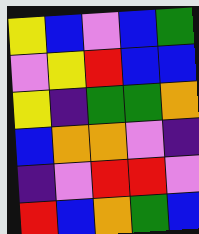[["yellow", "blue", "violet", "blue", "green"], ["violet", "yellow", "red", "blue", "blue"], ["yellow", "indigo", "green", "green", "orange"], ["blue", "orange", "orange", "violet", "indigo"], ["indigo", "violet", "red", "red", "violet"], ["red", "blue", "orange", "green", "blue"]]